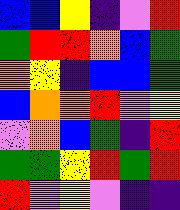[["blue", "blue", "yellow", "indigo", "violet", "red"], ["green", "red", "red", "orange", "blue", "green"], ["orange", "yellow", "indigo", "blue", "blue", "green"], ["blue", "orange", "orange", "red", "violet", "yellow"], ["violet", "orange", "blue", "green", "indigo", "red"], ["green", "green", "yellow", "red", "green", "red"], ["red", "violet", "yellow", "violet", "indigo", "indigo"]]